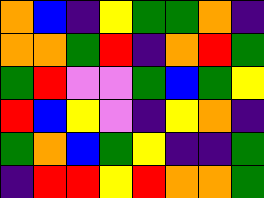[["orange", "blue", "indigo", "yellow", "green", "green", "orange", "indigo"], ["orange", "orange", "green", "red", "indigo", "orange", "red", "green"], ["green", "red", "violet", "violet", "green", "blue", "green", "yellow"], ["red", "blue", "yellow", "violet", "indigo", "yellow", "orange", "indigo"], ["green", "orange", "blue", "green", "yellow", "indigo", "indigo", "green"], ["indigo", "red", "red", "yellow", "red", "orange", "orange", "green"]]